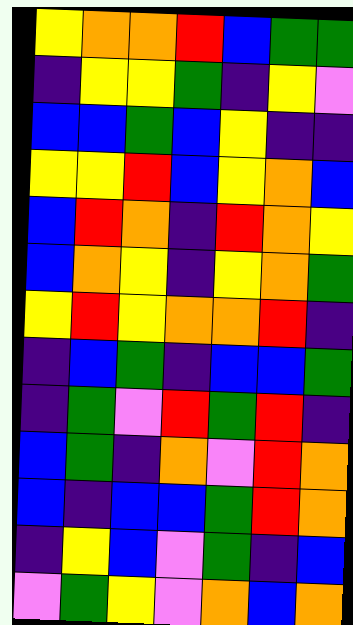[["yellow", "orange", "orange", "red", "blue", "green", "green"], ["indigo", "yellow", "yellow", "green", "indigo", "yellow", "violet"], ["blue", "blue", "green", "blue", "yellow", "indigo", "indigo"], ["yellow", "yellow", "red", "blue", "yellow", "orange", "blue"], ["blue", "red", "orange", "indigo", "red", "orange", "yellow"], ["blue", "orange", "yellow", "indigo", "yellow", "orange", "green"], ["yellow", "red", "yellow", "orange", "orange", "red", "indigo"], ["indigo", "blue", "green", "indigo", "blue", "blue", "green"], ["indigo", "green", "violet", "red", "green", "red", "indigo"], ["blue", "green", "indigo", "orange", "violet", "red", "orange"], ["blue", "indigo", "blue", "blue", "green", "red", "orange"], ["indigo", "yellow", "blue", "violet", "green", "indigo", "blue"], ["violet", "green", "yellow", "violet", "orange", "blue", "orange"]]